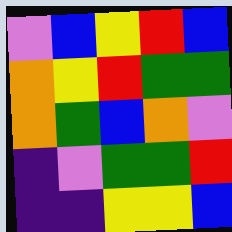[["violet", "blue", "yellow", "red", "blue"], ["orange", "yellow", "red", "green", "green"], ["orange", "green", "blue", "orange", "violet"], ["indigo", "violet", "green", "green", "red"], ["indigo", "indigo", "yellow", "yellow", "blue"]]